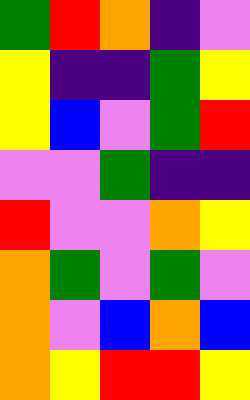[["green", "red", "orange", "indigo", "violet"], ["yellow", "indigo", "indigo", "green", "yellow"], ["yellow", "blue", "violet", "green", "red"], ["violet", "violet", "green", "indigo", "indigo"], ["red", "violet", "violet", "orange", "yellow"], ["orange", "green", "violet", "green", "violet"], ["orange", "violet", "blue", "orange", "blue"], ["orange", "yellow", "red", "red", "yellow"]]